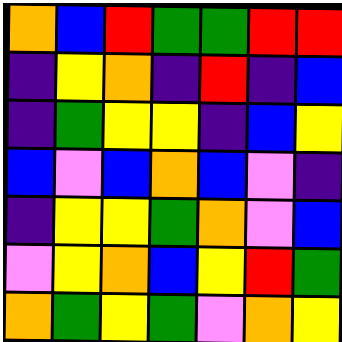[["orange", "blue", "red", "green", "green", "red", "red"], ["indigo", "yellow", "orange", "indigo", "red", "indigo", "blue"], ["indigo", "green", "yellow", "yellow", "indigo", "blue", "yellow"], ["blue", "violet", "blue", "orange", "blue", "violet", "indigo"], ["indigo", "yellow", "yellow", "green", "orange", "violet", "blue"], ["violet", "yellow", "orange", "blue", "yellow", "red", "green"], ["orange", "green", "yellow", "green", "violet", "orange", "yellow"]]